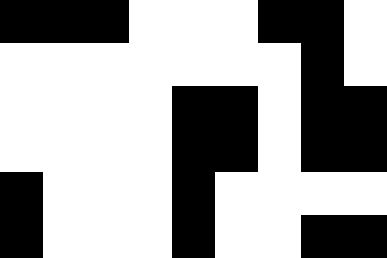[["black", "black", "black", "white", "white", "white", "black", "black", "white"], ["white", "white", "white", "white", "white", "white", "white", "black", "white"], ["white", "white", "white", "white", "black", "black", "white", "black", "black"], ["white", "white", "white", "white", "black", "black", "white", "black", "black"], ["black", "white", "white", "white", "black", "white", "white", "white", "white"], ["black", "white", "white", "white", "black", "white", "white", "black", "black"]]